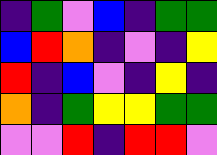[["indigo", "green", "violet", "blue", "indigo", "green", "green"], ["blue", "red", "orange", "indigo", "violet", "indigo", "yellow"], ["red", "indigo", "blue", "violet", "indigo", "yellow", "indigo"], ["orange", "indigo", "green", "yellow", "yellow", "green", "green"], ["violet", "violet", "red", "indigo", "red", "red", "violet"]]